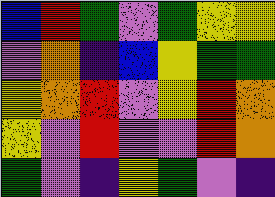[["blue", "red", "green", "violet", "green", "yellow", "yellow"], ["violet", "orange", "indigo", "blue", "yellow", "green", "green"], ["yellow", "orange", "red", "violet", "yellow", "red", "orange"], ["yellow", "violet", "red", "violet", "violet", "red", "orange"], ["green", "violet", "indigo", "yellow", "green", "violet", "indigo"]]